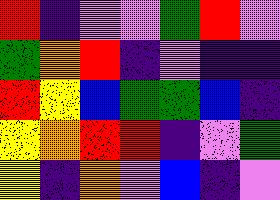[["red", "indigo", "violet", "violet", "green", "red", "violet"], ["green", "orange", "red", "indigo", "violet", "indigo", "indigo"], ["red", "yellow", "blue", "green", "green", "blue", "indigo"], ["yellow", "orange", "red", "red", "indigo", "violet", "green"], ["yellow", "indigo", "orange", "violet", "blue", "indigo", "violet"]]